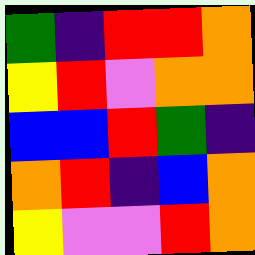[["green", "indigo", "red", "red", "orange"], ["yellow", "red", "violet", "orange", "orange"], ["blue", "blue", "red", "green", "indigo"], ["orange", "red", "indigo", "blue", "orange"], ["yellow", "violet", "violet", "red", "orange"]]